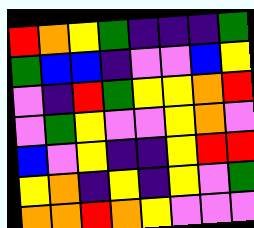[["red", "orange", "yellow", "green", "indigo", "indigo", "indigo", "green"], ["green", "blue", "blue", "indigo", "violet", "violet", "blue", "yellow"], ["violet", "indigo", "red", "green", "yellow", "yellow", "orange", "red"], ["violet", "green", "yellow", "violet", "violet", "yellow", "orange", "violet"], ["blue", "violet", "yellow", "indigo", "indigo", "yellow", "red", "red"], ["yellow", "orange", "indigo", "yellow", "indigo", "yellow", "violet", "green"], ["orange", "orange", "red", "orange", "yellow", "violet", "violet", "violet"]]